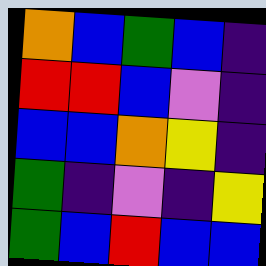[["orange", "blue", "green", "blue", "indigo"], ["red", "red", "blue", "violet", "indigo"], ["blue", "blue", "orange", "yellow", "indigo"], ["green", "indigo", "violet", "indigo", "yellow"], ["green", "blue", "red", "blue", "blue"]]